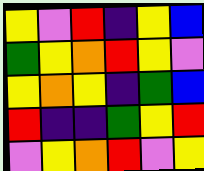[["yellow", "violet", "red", "indigo", "yellow", "blue"], ["green", "yellow", "orange", "red", "yellow", "violet"], ["yellow", "orange", "yellow", "indigo", "green", "blue"], ["red", "indigo", "indigo", "green", "yellow", "red"], ["violet", "yellow", "orange", "red", "violet", "yellow"]]